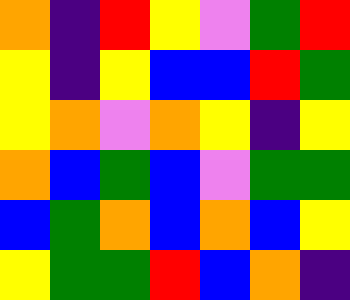[["orange", "indigo", "red", "yellow", "violet", "green", "red"], ["yellow", "indigo", "yellow", "blue", "blue", "red", "green"], ["yellow", "orange", "violet", "orange", "yellow", "indigo", "yellow"], ["orange", "blue", "green", "blue", "violet", "green", "green"], ["blue", "green", "orange", "blue", "orange", "blue", "yellow"], ["yellow", "green", "green", "red", "blue", "orange", "indigo"]]